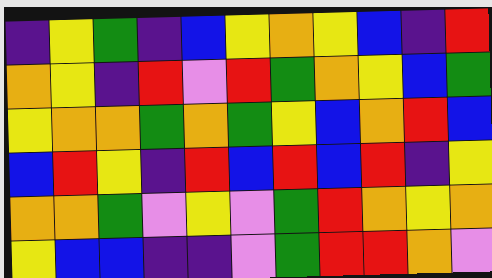[["indigo", "yellow", "green", "indigo", "blue", "yellow", "orange", "yellow", "blue", "indigo", "red"], ["orange", "yellow", "indigo", "red", "violet", "red", "green", "orange", "yellow", "blue", "green"], ["yellow", "orange", "orange", "green", "orange", "green", "yellow", "blue", "orange", "red", "blue"], ["blue", "red", "yellow", "indigo", "red", "blue", "red", "blue", "red", "indigo", "yellow"], ["orange", "orange", "green", "violet", "yellow", "violet", "green", "red", "orange", "yellow", "orange"], ["yellow", "blue", "blue", "indigo", "indigo", "violet", "green", "red", "red", "orange", "violet"]]